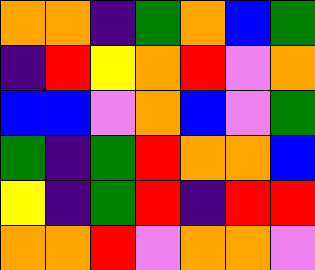[["orange", "orange", "indigo", "green", "orange", "blue", "green"], ["indigo", "red", "yellow", "orange", "red", "violet", "orange"], ["blue", "blue", "violet", "orange", "blue", "violet", "green"], ["green", "indigo", "green", "red", "orange", "orange", "blue"], ["yellow", "indigo", "green", "red", "indigo", "red", "red"], ["orange", "orange", "red", "violet", "orange", "orange", "violet"]]